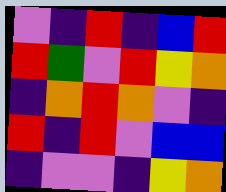[["violet", "indigo", "red", "indigo", "blue", "red"], ["red", "green", "violet", "red", "yellow", "orange"], ["indigo", "orange", "red", "orange", "violet", "indigo"], ["red", "indigo", "red", "violet", "blue", "blue"], ["indigo", "violet", "violet", "indigo", "yellow", "orange"]]